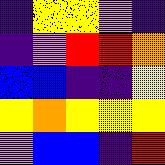[["indigo", "yellow", "yellow", "violet", "indigo"], ["indigo", "violet", "red", "red", "orange"], ["blue", "blue", "indigo", "indigo", "yellow"], ["yellow", "orange", "yellow", "yellow", "yellow"], ["violet", "blue", "blue", "indigo", "red"]]